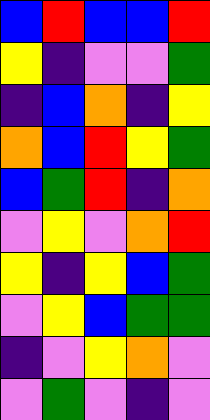[["blue", "red", "blue", "blue", "red"], ["yellow", "indigo", "violet", "violet", "green"], ["indigo", "blue", "orange", "indigo", "yellow"], ["orange", "blue", "red", "yellow", "green"], ["blue", "green", "red", "indigo", "orange"], ["violet", "yellow", "violet", "orange", "red"], ["yellow", "indigo", "yellow", "blue", "green"], ["violet", "yellow", "blue", "green", "green"], ["indigo", "violet", "yellow", "orange", "violet"], ["violet", "green", "violet", "indigo", "violet"]]